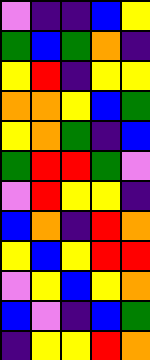[["violet", "indigo", "indigo", "blue", "yellow"], ["green", "blue", "green", "orange", "indigo"], ["yellow", "red", "indigo", "yellow", "yellow"], ["orange", "orange", "yellow", "blue", "green"], ["yellow", "orange", "green", "indigo", "blue"], ["green", "red", "red", "green", "violet"], ["violet", "red", "yellow", "yellow", "indigo"], ["blue", "orange", "indigo", "red", "orange"], ["yellow", "blue", "yellow", "red", "red"], ["violet", "yellow", "blue", "yellow", "orange"], ["blue", "violet", "indigo", "blue", "green"], ["indigo", "yellow", "yellow", "red", "orange"]]